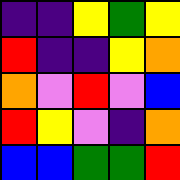[["indigo", "indigo", "yellow", "green", "yellow"], ["red", "indigo", "indigo", "yellow", "orange"], ["orange", "violet", "red", "violet", "blue"], ["red", "yellow", "violet", "indigo", "orange"], ["blue", "blue", "green", "green", "red"]]